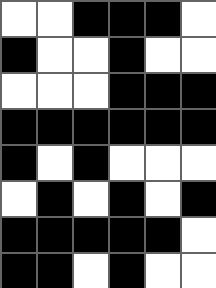[["white", "white", "black", "black", "black", "white"], ["black", "white", "white", "black", "white", "white"], ["white", "white", "white", "black", "black", "black"], ["black", "black", "black", "black", "black", "black"], ["black", "white", "black", "white", "white", "white"], ["white", "black", "white", "black", "white", "black"], ["black", "black", "black", "black", "black", "white"], ["black", "black", "white", "black", "white", "white"]]